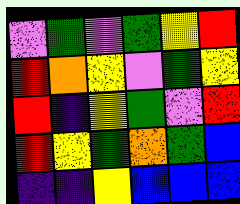[["violet", "green", "violet", "green", "yellow", "red"], ["red", "orange", "yellow", "violet", "green", "yellow"], ["red", "indigo", "yellow", "green", "violet", "red"], ["red", "yellow", "green", "orange", "green", "blue"], ["indigo", "indigo", "yellow", "blue", "blue", "blue"]]